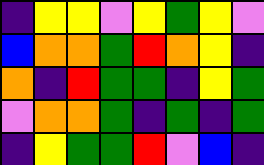[["indigo", "yellow", "yellow", "violet", "yellow", "green", "yellow", "violet"], ["blue", "orange", "orange", "green", "red", "orange", "yellow", "indigo"], ["orange", "indigo", "red", "green", "green", "indigo", "yellow", "green"], ["violet", "orange", "orange", "green", "indigo", "green", "indigo", "green"], ["indigo", "yellow", "green", "green", "red", "violet", "blue", "indigo"]]